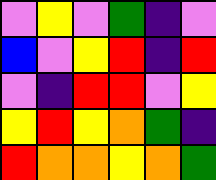[["violet", "yellow", "violet", "green", "indigo", "violet"], ["blue", "violet", "yellow", "red", "indigo", "red"], ["violet", "indigo", "red", "red", "violet", "yellow"], ["yellow", "red", "yellow", "orange", "green", "indigo"], ["red", "orange", "orange", "yellow", "orange", "green"]]